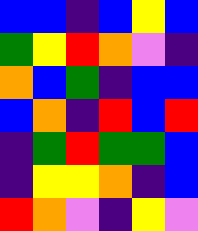[["blue", "blue", "indigo", "blue", "yellow", "blue"], ["green", "yellow", "red", "orange", "violet", "indigo"], ["orange", "blue", "green", "indigo", "blue", "blue"], ["blue", "orange", "indigo", "red", "blue", "red"], ["indigo", "green", "red", "green", "green", "blue"], ["indigo", "yellow", "yellow", "orange", "indigo", "blue"], ["red", "orange", "violet", "indigo", "yellow", "violet"]]